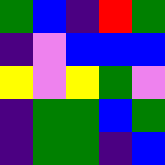[["green", "blue", "indigo", "red", "green"], ["indigo", "violet", "blue", "blue", "blue"], ["yellow", "violet", "yellow", "green", "violet"], ["indigo", "green", "green", "blue", "green"], ["indigo", "green", "green", "indigo", "blue"]]